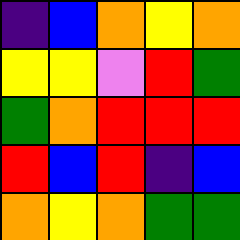[["indigo", "blue", "orange", "yellow", "orange"], ["yellow", "yellow", "violet", "red", "green"], ["green", "orange", "red", "red", "red"], ["red", "blue", "red", "indigo", "blue"], ["orange", "yellow", "orange", "green", "green"]]